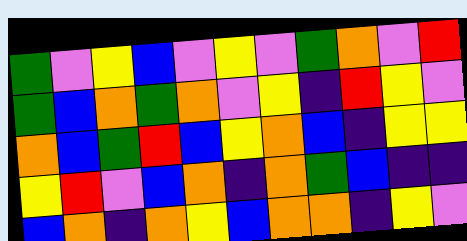[["green", "violet", "yellow", "blue", "violet", "yellow", "violet", "green", "orange", "violet", "red"], ["green", "blue", "orange", "green", "orange", "violet", "yellow", "indigo", "red", "yellow", "violet"], ["orange", "blue", "green", "red", "blue", "yellow", "orange", "blue", "indigo", "yellow", "yellow"], ["yellow", "red", "violet", "blue", "orange", "indigo", "orange", "green", "blue", "indigo", "indigo"], ["blue", "orange", "indigo", "orange", "yellow", "blue", "orange", "orange", "indigo", "yellow", "violet"]]